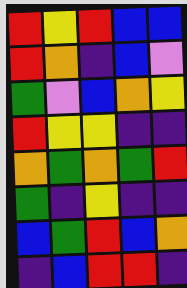[["red", "yellow", "red", "blue", "blue"], ["red", "orange", "indigo", "blue", "violet"], ["green", "violet", "blue", "orange", "yellow"], ["red", "yellow", "yellow", "indigo", "indigo"], ["orange", "green", "orange", "green", "red"], ["green", "indigo", "yellow", "indigo", "indigo"], ["blue", "green", "red", "blue", "orange"], ["indigo", "blue", "red", "red", "indigo"]]